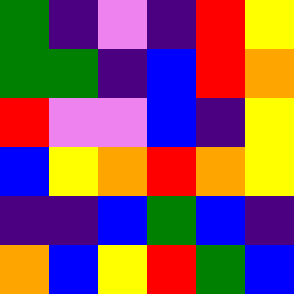[["green", "indigo", "violet", "indigo", "red", "yellow"], ["green", "green", "indigo", "blue", "red", "orange"], ["red", "violet", "violet", "blue", "indigo", "yellow"], ["blue", "yellow", "orange", "red", "orange", "yellow"], ["indigo", "indigo", "blue", "green", "blue", "indigo"], ["orange", "blue", "yellow", "red", "green", "blue"]]